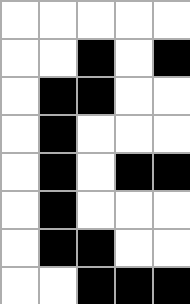[["white", "white", "white", "white", "white"], ["white", "white", "black", "white", "black"], ["white", "black", "black", "white", "white"], ["white", "black", "white", "white", "white"], ["white", "black", "white", "black", "black"], ["white", "black", "white", "white", "white"], ["white", "black", "black", "white", "white"], ["white", "white", "black", "black", "black"]]